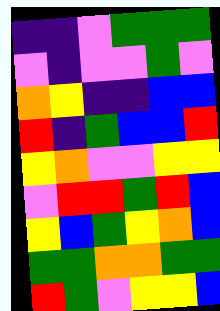[["indigo", "indigo", "violet", "green", "green", "green"], ["violet", "indigo", "violet", "violet", "green", "violet"], ["orange", "yellow", "indigo", "indigo", "blue", "blue"], ["red", "indigo", "green", "blue", "blue", "red"], ["yellow", "orange", "violet", "violet", "yellow", "yellow"], ["violet", "red", "red", "green", "red", "blue"], ["yellow", "blue", "green", "yellow", "orange", "blue"], ["green", "green", "orange", "orange", "green", "green"], ["red", "green", "violet", "yellow", "yellow", "blue"]]